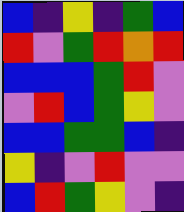[["blue", "indigo", "yellow", "indigo", "green", "blue"], ["red", "violet", "green", "red", "orange", "red"], ["blue", "blue", "blue", "green", "red", "violet"], ["violet", "red", "blue", "green", "yellow", "violet"], ["blue", "blue", "green", "green", "blue", "indigo"], ["yellow", "indigo", "violet", "red", "violet", "violet"], ["blue", "red", "green", "yellow", "violet", "indigo"]]